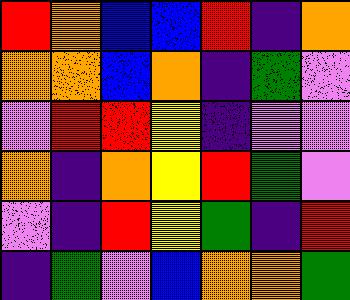[["red", "orange", "blue", "blue", "red", "indigo", "orange"], ["orange", "orange", "blue", "orange", "indigo", "green", "violet"], ["violet", "red", "red", "yellow", "indigo", "violet", "violet"], ["orange", "indigo", "orange", "yellow", "red", "green", "violet"], ["violet", "indigo", "red", "yellow", "green", "indigo", "red"], ["indigo", "green", "violet", "blue", "orange", "orange", "green"]]